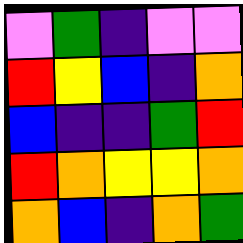[["violet", "green", "indigo", "violet", "violet"], ["red", "yellow", "blue", "indigo", "orange"], ["blue", "indigo", "indigo", "green", "red"], ["red", "orange", "yellow", "yellow", "orange"], ["orange", "blue", "indigo", "orange", "green"]]